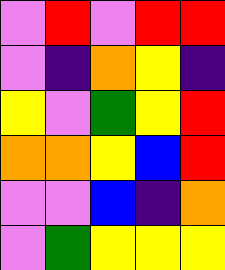[["violet", "red", "violet", "red", "red"], ["violet", "indigo", "orange", "yellow", "indigo"], ["yellow", "violet", "green", "yellow", "red"], ["orange", "orange", "yellow", "blue", "red"], ["violet", "violet", "blue", "indigo", "orange"], ["violet", "green", "yellow", "yellow", "yellow"]]